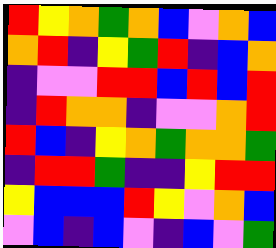[["red", "yellow", "orange", "green", "orange", "blue", "violet", "orange", "blue"], ["orange", "red", "indigo", "yellow", "green", "red", "indigo", "blue", "orange"], ["indigo", "violet", "violet", "red", "red", "blue", "red", "blue", "red"], ["indigo", "red", "orange", "orange", "indigo", "violet", "violet", "orange", "red"], ["red", "blue", "indigo", "yellow", "orange", "green", "orange", "orange", "green"], ["indigo", "red", "red", "green", "indigo", "indigo", "yellow", "red", "red"], ["yellow", "blue", "blue", "blue", "red", "yellow", "violet", "orange", "blue"], ["violet", "blue", "indigo", "blue", "violet", "indigo", "blue", "violet", "green"]]